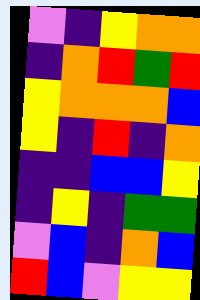[["violet", "indigo", "yellow", "orange", "orange"], ["indigo", "orange", "red", "green", "red"], ["yellow", "orange", "orange", "orange", "blue"], ["yellow", "indigo", "red", "indigo", "orange"], ["indigo", "indigo", "blue", "blue", "yellow"], ["indigo", "yellow", "indigo", "green", "green"], ["violet", "blue", "indigo", "orange", "blue"], ["red", "blue", "violet", "yellow", "yellow"]]